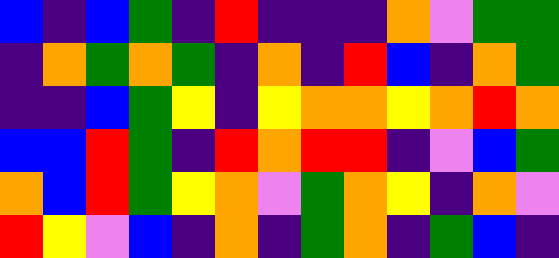[["blue", "indigo", "blue", "green", "indigo", "red", "indigo", "indigo", "indigo", "orange", "violet", "green", "green"], ["indigo", "orange", "green", "orange", "green", "indigo", "orange", "indigo", "red", "blue", "indigo", "orange", "green"], ["indigo", "indigo", "blue", "green", "yellow", "indigo", "yellow", "orange", "orange", "yellow", "orange", "red", "orange"], ["blue", "blue", "red", "green", "indigo", "red", "orange", "red", "red", "indigo", "violet", "blue", "green"], ["orange", "blue", "red", "green", "yellow", "orange", "violet", "green", "orange", "yellow", "indigo", "orange", "violet"], ["red", "yellow", "violet", "blue", "indigo", "orange", "indigo", "green", "orange", "indigo", "green", "blue", "indigo"]]